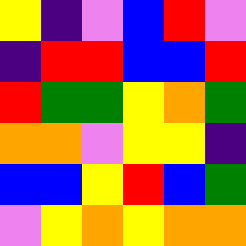[["yellow", "indigo", "violet", "blue", "red", "violet"], ["indigo", "red", "red", "blue", "blue", "red"], ["red", "green", "green", "yellow", "orange", "green"], ["orange", "orange", "violet", "yellow", "yellow", "indigo"], ["blue", "blue", "yellow", "red", "blue", "green"], ["violet", "yellow", "orange", "yellow", "orange", "orange"]]